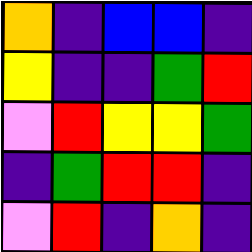[["orange", "indigo", "blue", "blue", "indigo"], ["yellow", "indigo", "indigo", "green", "red"], ["violet", "red", "yellow", "yellow", "green"], ["indigo", "green", "red", "red", "indigo"], ["violet", "red", "indigo", "orange", "indigo"]]